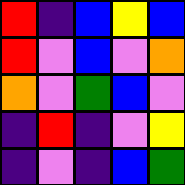[["red", "indigo", "blue", "yellow", "blue"], ["red", "violet", "blue", "violet", "orange"], ["orange", "violet", "green", "blue", "violet"], ["indigo", "red", "indigo", "violet", "yellow"], ["indigo", "violet", "indigo", "blue", "green"]]